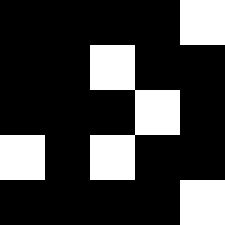[["black", "black", "black", "black", "white"], ["black", "black", "white", "black", "black"], ["black", "black", "black", "white", "black"], ["white", "black", "white", "black", "black"], ["black", "black", "black", "black", "white"]]